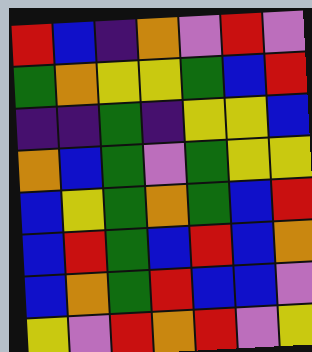[["red", "blue", "indigo", "orange", "violet", "red", "violet"], ["green", "orange", "yellow", "yellow", "green", "blue", "red"], ["indigo", "indigo", "green", "indigo", "yellow", "yellow", "blue"], ["orange", "blue", "green", "violet", "green", "yellow", "yellow"], ["blue", "yellow", "green", "orange", "green", "blue", "red"], ["blue", "red", "green", "blue", "red", "blue", "orange"], ["blue", "orange", "green", "red", "blue", "blue", "violet"], ["yellow", "violet", "red", "orange", "red", "violet", "yellow"]]